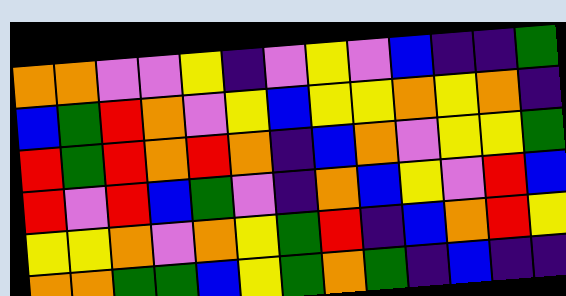[["orange", "orange", "violet", "violet", "yellow", "indigo", "violet", "yellow", "violet", "blue", "indigo", "indigo", "green"], ["blue", "green", "red", "orange", "violet", "yellow", "blue", "yellow", "yellow", "orange", "yellow", "orange", "indigo"], ["red", "green", "red", "orange", "red", "orange", "indigo", "blue", "orange", "violet", "yellow", "yellow", "green"], ["red", "violet", "red", "blue", "green", "violet", "indigo", "orange", "blue", "yellow", "violet", "red", "blue"], ["yellow", "yellow", "orange", "violet", "orange", "yellow", "green", "red", "indigo", "blue", "orange", "red", "yellow"], ["orange", "orange", "green", "green", "blue", "yellow", "green", "orange", "green", "indigo", "blue", "indigo", "indigo"]]